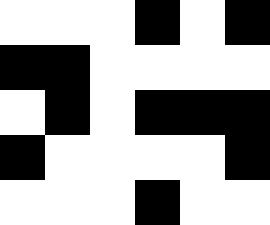[["white", "white", "white", "black", "white", "black"], ["black", "black", "white", "white", "white", "white"], ["white", "black", "white", "black", "black", "black"], ["black", "white", "white", "white", "white", "black"], ["white", "white", "white", "black", "white", "white"]]